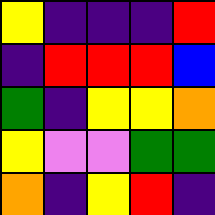[["yellow", "indigo", "indigo", "indigo", "red"], ["indigo", "red", "red", "red", "blue"], ["green", "indigo", "yellow", "yellow", "orange"], ["yellow", "violet", "violet", "green", "green"], ["orange", "indigo", "yellow", "red", "indigo"]]